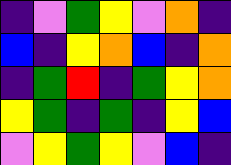[["indigo", "violet", "green", "yellow", "violet", "orange", "indigo"], ["blue", "indigo", "yellow", "orange", "blue", "indigo", "orange"], ["indigo", "green", "red", "indigo", "green", "yellow", "orange"], ["yellow", "green", "indigo", "green", "indigo", "yellow", "blue"], ["violet", "yellow", "green", "yellow", "violet", "blue", "indigo"]]